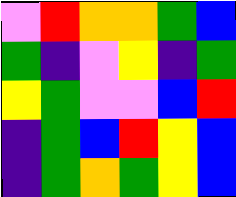[["violet", "red", "orange", "orange", "green", "blue"], ["green", "indigo", "violet", "yellow", "indigo", "green"], ["yellow", "green", "violet", "violet", "blue", "red"], ["indigo", "green", "blue", "red", "yellow", "blue"], ["indigo", "green", "orange", "green", "yellow", "blue"]]